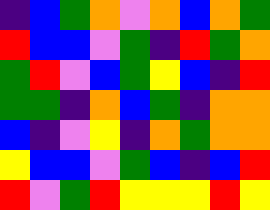[["indigo", "blue", "green", "orange", "violet", "orange", "blue", "orange", "green"], ["red", "blue", "blue", "violet", "green", "indigo", "red", "green", "orange"], ["green", "red", "violet", "blue", "green", "yellow", "blue", "indigo", "red"], ["green", "green", "indigo", "orange", "blue", "green", "indigo", "orange", "orange"], ["blue", "indigo", "violet", "yellow", "indigo", "orange", "green", "orange", "orange"], ["yellow", "blue", "blue", "violet", "green", "blue", "indigo", "blue", "red"], ["red", "violet", "green", "red", "yellow", "yellow", "yellow", "red", "yellow"]]